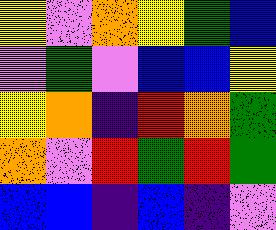[["yellow", "violet", "orange", "yellow", "green", "blue"], ["violet", "green", "violet", "blue", "blue", "yellow"], ["yellow", "orange", "indigo", "red", "orange", "green"], ["orange", "violet", "red", "green", "red", "green"], ["blue", "blue", "indigo", "blue", "indigo", "violet"]]